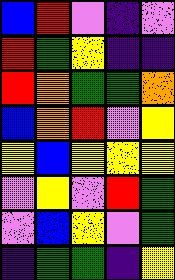[["blue", "red", "violet", "indigo", "violet"], ["red", "green", "yellow", "indigo", "indigo"], ["red", "orange", "green", "green", "orange"], ["blue", "orange", "red", "violet", "yellow"], ["yellow", "blue", "yellow", "yellow", "yellow"], ["violet", "yellow", "violet", "red", "green"], ["violet", "blue", "yellow", "violet", "green"], ["indigo", "green", "green", "indigo", "yellow"]]